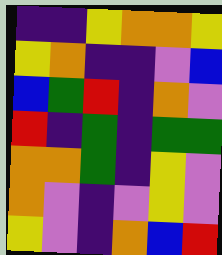[["indigo", "indigo", "yellow", "orange", "orange", "yellow"], ["yellow", "orange", "indigo", "indigo", "violet", "blue"], ["blue", "green", "red", "indigo", "orange", "violet"], ["red", "indigo", "green", "indigo", "green", "green"], ["orange", "orange", "green", "indigo", "yellow", "violet"], ["orange", "violet", "indigo", "violet", "yellow", "violet"], ["yellow", "violet", "indigo", "orange", "blue", "red"]]